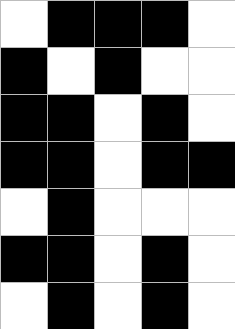[["white", "black", "black", "black", "white"], ["black", "white", "black", "white", "white"], ["black", "black", "white", "black", "white"], ["black", "black", "white", "black", "black"], ["white", "black", "white", "white", "white"], ["black", "black", "white", "black", "white"], ["white", "black", "white", "black", "white"]]